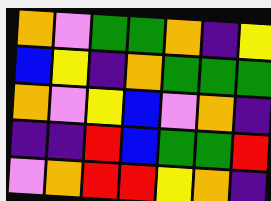[["orange", "violet", "green", "green", "orange", "indigo", "yellow"], ["blue", "yellow", "indigo", "orange", "green", "green", "green"], ["orange", "violet", "yellow", "blue", "violet", "orange", "indigo"], ["indigo", "indigo", "red", "blue", "green", "green", "red"], ["violet", "orange", "red", "red", "yellow", "orange", "indigo"]]